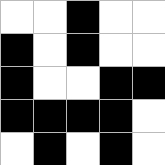[["white", "white", "black", "white", "white"], ["black", "white", "black", "white", "white"], ["black", "white", "white", "black", "black"], ["black", "black", "black", "black", "white"], ["white", "black", "white", "black", "white"]]